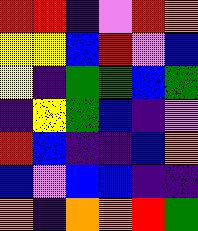[["red", "red", "indigo", "violet", "red", "orange"], ["yellow", "yellow", "blue", "red", "violet", "blue"], ["yellow", "indigo", "green", "green", "blue", "green"], ["indigo", "yellow", "green", "blue", "indigo", "violet"], ["red", "blue", "indigo", "indigo", "blue", "orange"], ["blue", "violet", "blue", "blue", "indigo", "indigo"], ["orange", "indigo", "orange", "orange", "red", "green"]]